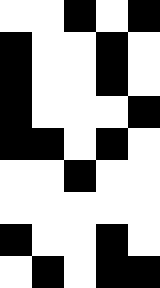[["white", "white", "black", "white", "black"], ["black", "white", "white", "black", "white"], ["black", "white", "white", "black", "white"], ["black", "white", "white", "white", "black"], ["black", "black", "white", "black", "white"], ["white", "white", "black", "white", "white"], ["white", "white", "white", "white", "white"], ["black", "white", "white", "black", "white"], ["white", "black", "white", "black", "black"]]